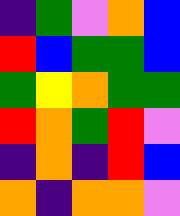[["indigo", "green", "violet", "orange", "blue"], ["red", "blue", "green", "green", "blue"], ["green", "yellow", "orange", "green", "green"], ["red", "orange", "green", "red", "violet"], ["indigo", "orange", "indigo", "red", "blue"], ["orange", "indigo", "orange", "orange", "violet"]]